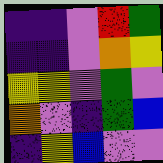[["indigo", "indigo", "violet", "red", "green"], ["indigo", "indigo", "violet", "orange", "yellow"], ["yellow", "yellow", "violet", "green", "violet"], ["orange", "violet", "indigo", "green", "blue"], ["indigo", "yellow", "blue", "violet", "violet"]]